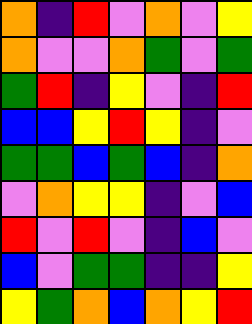[["orange", "indigo", "red", "violet", "orange", "violet", "yellow"], ["orange", "violet", "violet", "orange", "green", "violet", "green"], ["green", "red", "indigo", "yellow", "violet", "indigo", "red"], ["blue", "blue", "yellow", "red", "yellow", "indigo", "violet"], ["green", "green", "blue", "green", "blue", "indigo", "orange"], ["violet", "orange", "yellow", "yellow", "indigo", "violet", "blue"], ["red", "violet", "red", "violet", "indigo", "blue", "violet"], ["blue", "violet", "green", "green", "indigo", "indigo", "yellow"], ["yellow", "green", "orange", "blue", "orange", "yellow", "red"]]